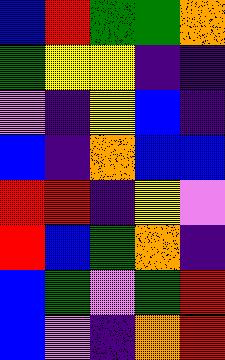[["blue", "red", "green", "green", "orange"], ["green", "yellow", "yellow", "indigo", "indigo"], ["violet", "indigo", "yellow", "blue", "indigo"], ["blue", "indigo", "orange", "blue", "blue"], ["red", "red", "indigo", "yellow", "violet"], ["red", "blue", "green", "orange", "indigo"], ["blue", "green", "violet", "green", "red"], ["blue", "violet", "indigo", "orange", "red"]]